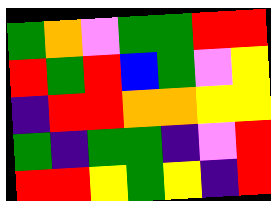[["green", "orange", "violet", "green", "green", "red", "red"], ["red", "green", "red", "blue", "green", "violet", "yellow"], ["indigo", "red", "red", "orange", "orange", "yellow", "yellow"], ["green", "indigo", "green", "green", "indigo", "violet", "red"], ["red", "red", "yellow", "green", "yellow", "indigo", "red"]]